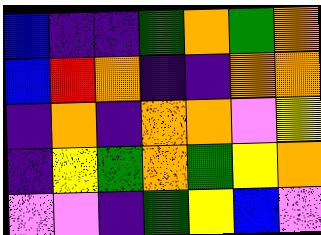[["blue", "indigo", "indigo", "green", "orange", "green", "orange"], ["blue", "red", "orange", "indigo", "indigo", "orange", "orange"], ["indigo", "orange", "indigo", "orange", "orange", "violet", "yellow"], ["indigo", "yellow", "green", "orange", "green", "yellow", "orange"], ["violet", "violet", "indigo", "green", "yellow", "blue", "violet"]]